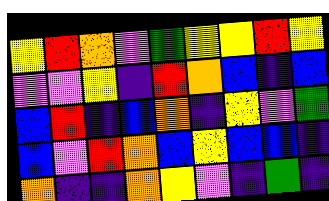[["yellow", "red", "orange", "violet", "green", "yellow", "yellow", "red", "yellow"], ["violet", "violet", "yellow", "indigo", "red", "orange", "blue", "indigo", "blue"], ["blue", "red", "indigo", "blue", "orange", "indigo", "yellow", "violet", "green"], ["blue", "violet", "red", "orange", "blue", "yellow", "blue", "blue", "indigo"], ["orange", "indigo", "indigo", "orange", "yellow", "violet", "indigo", "green", "indigo"]]